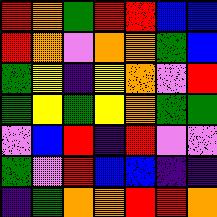[["red", "orange", "green", "red", "red", "blue", "blue"], ["red", "orange", "violet", "orange", "orange", "green", "blue"], ["green", "yellow", "indigo", "yellow", "orange", "violet", "red"], ["green", "yellow", "green", "yellow", "orange", "green", "green"], ["violet", "blue", "red", "indigo", "red", "violet", "violet"], ["green", "violet", "red", "blue", "blue", "indigo", "indigo"], ["indigo", "green", "orange", "orange", "red", "red", "orange"]]